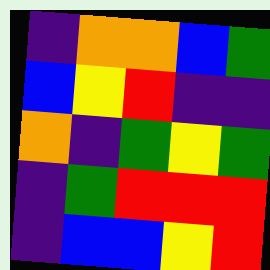[["indigo", "orange", "orange", "blue", "green"], ["blue", "yellow", "red", "indigo", "indigo"], ["orange", "indigo", "green", "yellow", "green"], ["indigo", "green", "red", "red", "red"], ["indigo", "blue", "blue", "yellow", "red"]]